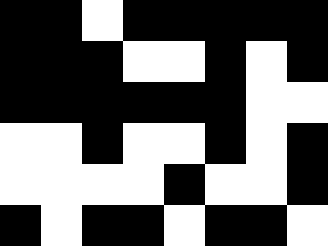[["black", "black", "white", "black", "black", "black", "black", "black"], ["black", "black", "black", "white", "white", "black", "white", "black"], ["black", "black", "black", "black", "black", "black", "white", "white"], ["white", "white", "black", "white", "white", "black", "white", "black"], ["white", "white", "white", "white", "black", "white", "white", "black"], ["black", "white", "black", "black", "white", "black", "black", "white"]]